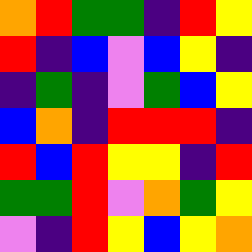[["orange", "red", "green", "green", "indigo", "red", "yellow"], ["red", "indigo", "blue", "violet", "blue", "yellow", "indigo"], ["indigo", "green", "indigo", "violet", "green", "blue", "yellow"], ["blue", "orange", "indigo", "red", "red", "red", "indigo"], ["red", "blue", "red", "yellow", "yellow", "indigo", "red"], ["green", "green", "red", "violet", "orange", "green", "yellow"], ["violet", "indigo", "red", "yellow", "blue", "yellow", "orange"]]